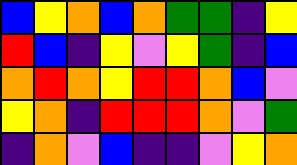[["blue", "yellow", "orange", "blue", "orange", "green", "green", "indigo", "yellow"], ["red", "blue", "indigo", "yellow", "violet", "yellow", "green", "indigo", "blue"], ["orange", "red", "orange", "yellow", "red", "red", "orange", "blue", "violet"], ["yellow", "orange", "indigo", "red", "red", "red", "orange", "violet", "green"], ["indigo", "orange", "violet", "blue", "indigo", "indigo", "violet", "yellow", "orange"]]